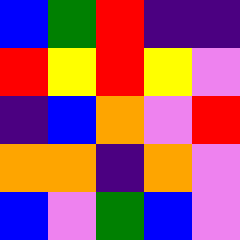[["blue", "green", "red", "indigo", "indigo"], ["red", "yellow", "red", "yellow", "violet"], ["indigo", "blue", "orange", "violet", "red"], ["orange", "orange", "indigo", "orange", "violet"], ["blue", "violet", "green", "blue", "violet"]]